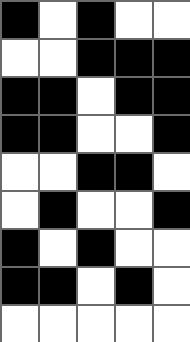[["black", "white", "black", "white", "white"], ["white", "white", "black", "black", "black"], ["black", "black", "white", "black", "black"], ["black", "black", "white", "white", "black"], ["white", "white", "black", "black", "white"], ["white", "black", "white", "white", "black"], ["black", "white", "black", "white", "white"], ["black", "black", "white", "black", "white"], ["white", "white", "white", "white", "white"]]